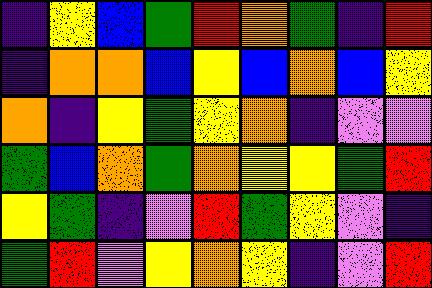[["indigo", "yellow", "blue", "green", "red", "orange", "green", "indigo", "red"], ["indigo", "orange", "orange", "blue", "yellow", "blue", "orange", "blue", "yellow"], ["orange", "indigo", "yellow", "green", "yellow", "orange", "indigo", "violet", "violet"], ["green", "blue", "orange", "green", "orange", "yellow", "yellow", "green", "red"], ["yellow", "green", "indigo", "violet", "red", "green", "yellow", "violet", "indigo"], ["green", "red", "violet", "yellow", "orange", "yellow", "indigo", "violet", "red"]]